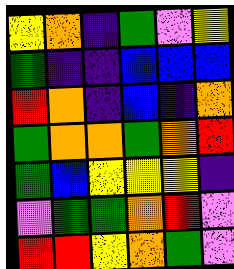[["yellow", "orange", "indigo", "green", "violet", "yellow"], ["green", "indigo", "indigo", "blue", "blue", "blue"], ["red", "orange", "indigo", "blue", "indigo", "orange"], ["green", "orange", "orange", "green", "orange", "red"], ["green", "blue", "yellow", "yellow", "yellow", "indigo"], ["violet", "green", "green", "orange", "red", "violet"], ["red", "red", "yellow", "orange", "green", "violet"]]